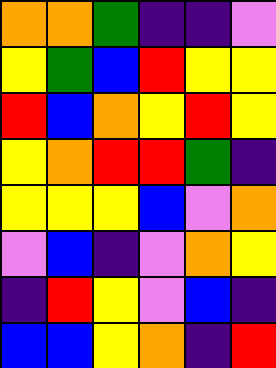[["orange", "orange", "green", "indigo", "indigo", "violet"], ["yellow", "green", "blue", "red", "yellow", "yellow"], ["red", "blue", "orange", "yellow", "red", "yellow"], ["yellow", "orange", "red", "red", "green", "indigo"], ["yellow", "yellow", "yellow", "blue", "violet", "orange"], ["violet", "blue", "indigo", "violet", "orange", "yellow"], ["indigo", "red", "yellow", "violet", "blue", "indigo"], ["blue", "blue", "yellow", "orange", "indigo", "red"]]